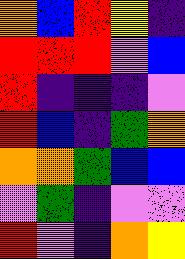[["orange", "blue", "red", "yellow", "indigo"], ["red", "red", "red", "violet", "blue"], ["red", "indigo", "indigo", "indigo", "violet"], ["red", "blue", "indigo", "green", "orange"], ["orange", "orange", "green", "blue", "blue"], ["violet", "green", "indigo", "violet", "violet"], ["red", "violet", "indigo", "orange", "yellow"]]